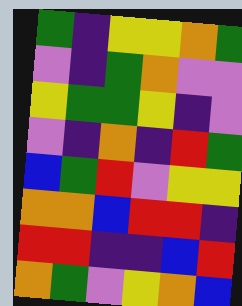[["green", "indigo", "yellow", "yellow", "orange", "green"], ["violet", "indigo", "green", "orange", "violet", "violet"], ["yellow", "green", "green", "yellow", "indigo", "violet"], ["violet", "indigo", "orange", "indigo", "red", "green"], ["blue", "green", "red", "violet", "yellow", "yellow"], ["orange", "orange", "blue", "red", "red", "indigo"], ["red", "red", "indigo", "indigo", "blue", "red"], ["orange", "green", "violet", "yellow", "orange", "blue"]]